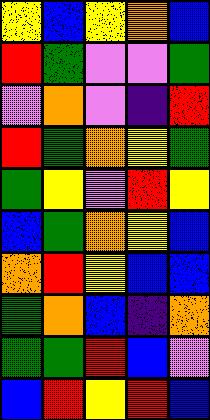[["yellow", "blue", "yellow", "orange", "blue"], ["red", "green", "violet", "violet", "green"], ["violet", "orange", "violet", "indigo", "red"], ["red", "green", "orange", "yellow", "green"], ["green", "yellow", "violet", "red", "yellow"], ["blue", "green", "orange", "yellow", "blue"], ["orange", "red", "yellow", "blue", "blue"], ["green", "orange", "blue", "indigo", "orange"], ["green", "green", "red", "blue", "violet"], ["blue", "red", "yellow", "red", "blue"]]